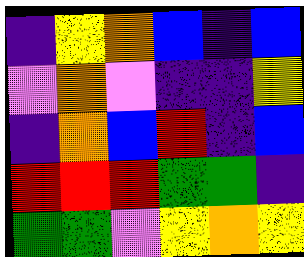[["indigo", "yellow", "orange", "blue", "indigo", "blue"], ["violet", "orange", "violet", "indigo", "indigo", "yellow"], ["indigo", "orange", "blue", "red", "indigo", "blue"], ["red", "red", "red", "green", "green", "indigo"], ["green", "green", "violet", "yellow", "orange", "yellow"]]